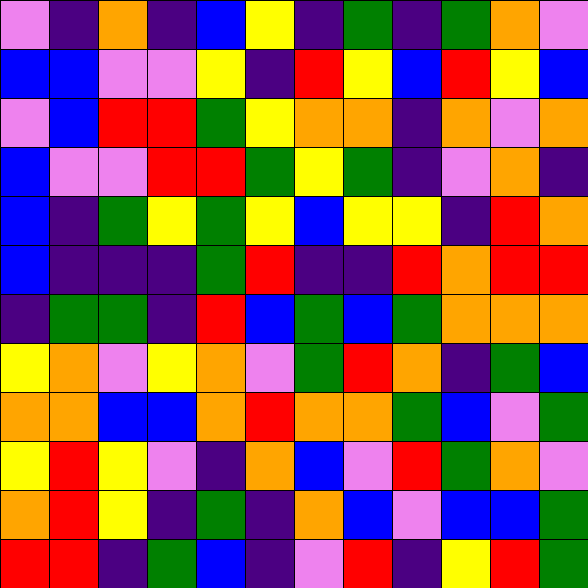[["violet", "indigo", "orange", "indigo", "blue", "yellow", "indigo", "green", "indigo", "green", "orange", "violet"], ["blue", "blue", "violet", "violet", "yellow", "indigo", "red", "yellow", "blue", "red", "yellow", "blue"], ["violet", "blue", "red", "red", "green", "yellow", "orange", "orange", "indigo", "orange", "violet", "orange"], ["blue", "violet", "violet", "red", "red", "green", "yellow", "green", "indigo", "violet", "orange", "indigo"], ["blue", "indigo", "green", "yellow", "green", "yellow", "blue", "yellow", "yellow", "indigo", "red", "orange"], ["blue", "indigo", "indigo", "indigo", "green", "red", "indigo", "indigo", "red", "orange", "red", "red"], ["indigo", "green", "green", "indigo", "red", "blue", "green", "blue", "green", "orange", "orange", "orange"], ["yellow", "orange", "violet", "yellow", "orange", "violet", "green", "red", "orange", "indigo", "green", "blue"], ["orange", "orange", "blue", "blue", "orange", "red", "orange", "orange", "green", "blue", "violet", "green"], ["yellow", "red", "yellow", "violet", "indigo", "orange", "blue", "violet", "red", "green", "orange", "violet"], ["orange", "red", "yellow", "indigo", "green", "indigo", "orange", "blue", "violet", "blue", "blue", "green"], ["red", "red", "indigo", "green", "blue", "indigo", "violet", "red", "indigo", "yellow", "red", "green"]]